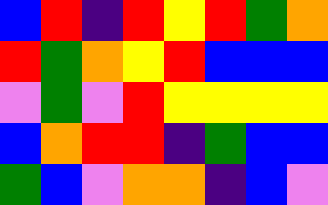[["blue", "red", "indigo", "red", "yellow", "red", "green", "orange"], ["red", "green", "orange", "yellow", "red", "blue", "blue", "blue"], ["violet", "green", "violet", "red", "yellow", "yellow", "yellow", "yellow"], ["blue", "orange", "red", "red", "indigo", "green", "blue", "blue"], ["green", "blue", "violet", "orange", "orange", "indigo", "blue", "violet"]]